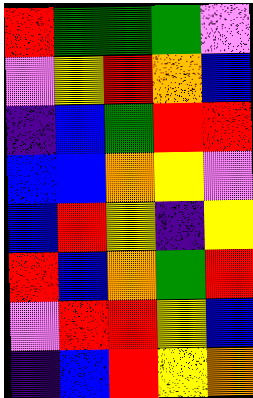[["red", "green", "green", "green", "violet"], ["violet", "yellow", "red", "orange", "blue"], ["indigo", "blue", "green", "red", "red"], ["blue", "blue", "orange", "yellow", "violet"], ["blue", "red", "yellow", "indigo", "yellow"], ["red", "blue", "orange", "green", "red"], ["violet", "red", "red", "yellow", "blue"], ["indigo", "blue", "red", "yellow", "orange"]]